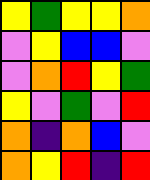[["yellow", "green", "yellow", "yellow", "orange"], ["violet", "yellow", "blue", "blue", "violet"], ["violet", "orange", "red", "yellow", "green"], ["yellow", "violet", "green", "violet", "red"], ["orange", "indigo", "orange", "blue", "violet"], ["orange", "yellow", "red", "indigo", "red"]]